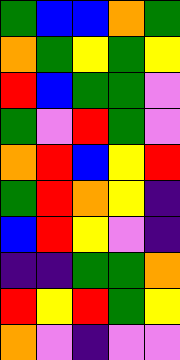[["green", "blue", "blue", "orange", "green"], ["orange", "green", "yellow", "green", "yellow"], ["red", "blue", "green", "green", "violet"], ["green", "violet", "red", "green", "violet"], ["orange", "red", "blue", "yellow", "red"], ["green", "red", "orange", "yellow", "indigo"], ["blue", "red", "yellow", "violet", "indigo"], ["indigo", "indigo", "green", "green", "orange"], ["red", "yellow", "red", "green", "yellow"], ["orange", "violet", "indigo", "violet", "violet"]]